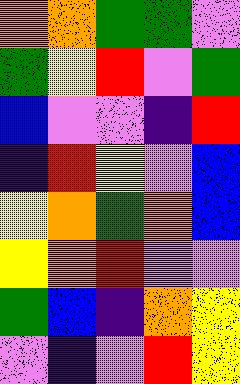[["orange", "orange", "green", "green", "violet"], ["green", "yellow", "red", "violet", "green"], ["blue", "violet", "violet", "indigo", "red"], ["indigo", "red", "yellow", "violet", "blue"], ["yellow", "orange", "green", "orange", "blue"], ["yellow", "orange", "red", "violet", "violet"], ["green", "blue", "indigo", "orange", "yellow"], ["violet", "indigo", "violet", "red", "yellow"]]